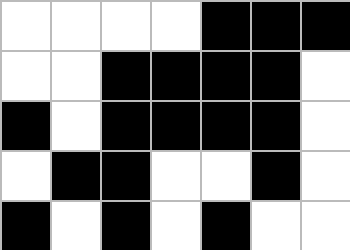[["white", "white", "white", "white", "black", "black", "black"], ["white", "white", "black", "black", "black", "black", "white"], ["black", "white", "black", "black", "black", "black", "white"], ["white", "black", "black", "white", "white", "black", "white"], ["black", "white", "black", "white", "black", "white", "white"]]